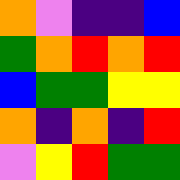[["orange", "violet", "indigo", "indigo", "blue"], ["green", "orange", "red", "orange", "red"], ["blue", "green", "green", "yellow", "yellow"], ["orange", "indigo", "orange", "indigo", "red"], ["violet", "yellow", "red", "green", "green"]]